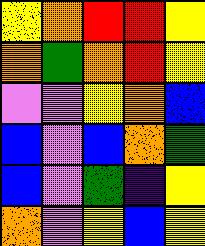[["yellow", "orange", "red", "red", "yellow"], ["orange", "green", "orange", "red", "yellow"], ["violet", "violet", "yellow", "orange", "blue"], ["blue", "violet", "blue", "orange", "green"], ["blue", "violet", "green", "indigo", "yellow"], ["orange", "violet", "yellow", "blue", "yellow"]]